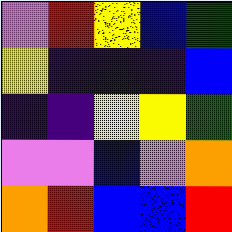[["violet", "red", "yellow", "blue", "green"], ["yellow", "indigo", "indigo", "indigo", "blue"], ["indigo", "indigo", "yellow", "yellow", "green"], ["violet", "violet", "blue", "violet", "orange"], ["orange", "red", "blue", "blue", "red"]]